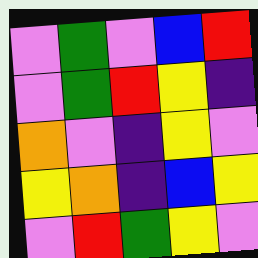[["violet", "green", "violet", "blue", "red"], ["violet", "green", "red", "yellow", "indigo"], ["orange", "violet", "indigo", "yellow", "violet"], ["yellow", "orange", "indigo", "blue", "yellow"], ["violet", "red", "green", "yellow", "violet"]]